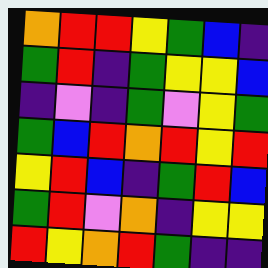[["orange", "red", "red", "yellow", "green", "blue", "indigo"], ["green", "red", "indigo", "green", "yellow", "yellow", "blue"], ["indigo", "violet", "indigo", "green", "violet", "yellow", "green"], ["green", "blue", "red", "orange", "red", "yellow", "red"], ["yellow", "red", "blue", "indigo", "green", "red", "blue"], ["green", "red", "violet", "orange", "indigo", "yellow", "yellow"], ["red", "yellow", "orange", "red", "green", "indigo", "indigo"]]